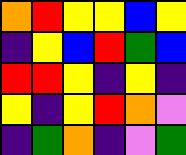[["orange", "red", "yellow", "yellow", "blue", "yellow"], ["indigo", "yellow", "blue", "red", "green", "blue"], ["red", "red", "yellow", "indigo", "yellow", "indigo"], ["yellow", "indigo", "yellow", "red", "orange", "violet"], ["indigo", "green", "orange", "indigo", "violet", "green"]]